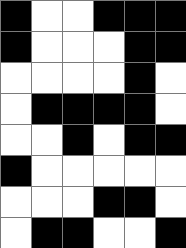[["black", "white", "white", "black", "black", "black"], ["black", "white", "white", "white", "black", "black"], ["white", "white", "white", "white", "black", "white"], ["white", "black", "black", "black", "black", "white"], ["white", "white", "black", "white", "black", "black"], ["black", "white", "white", "white", "white", "white"], ["white", "white", "white", "black", "black", "white"], ["white", "black", "black", "white", "white", "black"]]